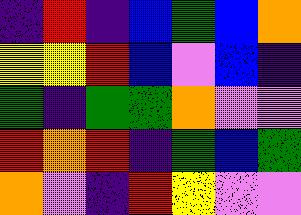[["indigo", "red", "indigo", "blue", "green", "blue", "orange"], ["yellow", "yellow", "red", "blue", "violet", "blue", "indigo"], ["green", "indigo", "green", "green", "orange", "violet", "violet"], ["red", "orange", "red", "indigo", "green", "blue", "green"], ["orange", "violet", "indigo", "red", "yellow", "violet", "violet"]]